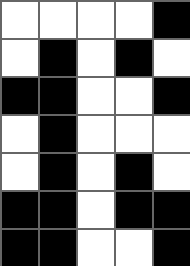[["white", "white", "white", "white", "black"], ["white", "black", "white", "black", "white"], ["black", "black", "white", "white", "black"], ["white", "black", "white", "white", "white"], ["white", "black", "white", "black", "white"], ["black", "black", "white", "black", "black"], ["black", "black", "white", "white", "black"]]